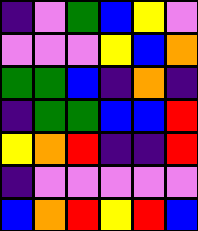[["indigo", "violet", "green", "blue", "yellow", "violet"], ["violet", "violet", "violet", "yellow", "blue", "orange"], ["green", "green", "blue", "indigo", "orange", "indigo"], ["indigo", "green", "green", "blue", "blue", "red"], ["yellow", "orange", "red", "indigo", "indigo", "red"], ["indigo", "violet", "violet", "violet", "violet", "violet"], ["blue", "orange", "red", "yellow", "red", "blue"]]